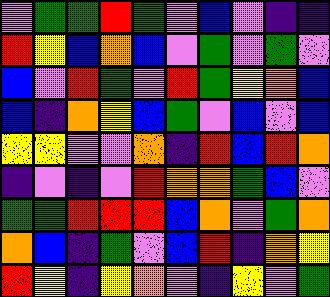[["violet", "green", "green", "red", "green", "violet", "blue", "violet", "indigo", "indigo"], ["red", "yellow", "blue", "orange", "blue", "violet", "green", "violet", "green", "violet"], ["blue", "violet", "red", "green", "violet", "red", "green", "yellow", "orange", "blue"], ["blue", "indigo", "orange", "yellow", "blue", "green", "violet", "blue", "violet", "blue"], ["yellow", "yellow", "violet", "violet", "orange", "indigo", "red", "blue", "red", "orange"], ["indigo", "violet", "indigo", "violet", "red", "orange", "orange", "green", "blue", "violet"], ["green", "green", "red", "red", "red", "blue", "orange", "violet", "green", "orange"], ["orange", "blue", "indigo", "green", "violet", "blue", "red", "indigo", "orange", "yellow"], ["red", "yellow", "indigo", "yellow", "orange", "violet", "indigo", "yellow", "violet", "green"]]